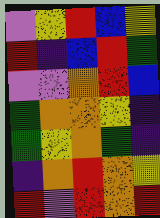[["violet", "yellow", "red", "blue", "yellow"], ["red", "indigo", "blue", "red", "green"], ["violet", "violet", "orange", "red", "blue"], ["green", "orange", "orange", "yellow", "indigo"], ["green", "yellow", "orange", "green", "indigo"], ["indigo", "orange", "red", "orange", "yellow"], ["red", "violet", "red", "orange", "red"]]